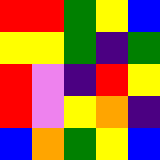[["red", "red", "green", "yellow", "blue"], ["yellow", "yellow", "green", "indigo", "green"], ["red", "violet", "indigo", "red", "yellow"], ["red", "violet", "yellow", "orange", "indigo"], ["blue", "orange", "green", "yellow", "blue"]]